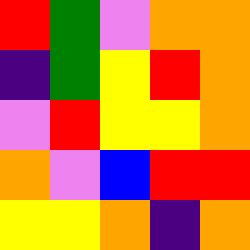[["red", "green", "violet", "orange", "orange"], ["indigo", "green", "yellow", "red", "orange"], ["violet", "red", "yellow", "yellow", "orange"], ["orange", "violet", "blue", "red", "red"], ["yellow", "yellow", "orange", "indigo", "orange"]]